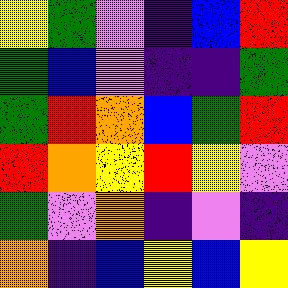[["yellow", "green", "violet", "indigo", "blue", "red"], ["green", "blue", "violet", "indigo", "indigo", "green"], ["green", "red", "orange", "blue", "green", "red"], ["red", "orange", "yellow", "red", "yellow", "violet"], ["green", "violet", "orange", "indigo", "violet", "indigo"], ["orange", "indigo", "blue", "yellow", "blue", "yellow"]]